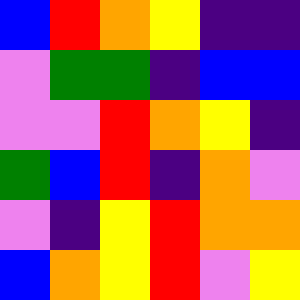[["blue", "red", "orange", "yellow", "indigo", "indigo"], ["violet", "green", "green", "indigo", "blue", "blue"], ["violet", "violet", "red", "orange", "yellow", "indigo"], ["green", "blue", "red", "indigo", "orange", "violet"], ["violet", "indigo", "yellow", "red", "orange", "orange"], ["blue", "orange", "yellow", "red", "violet", "yellow"]]